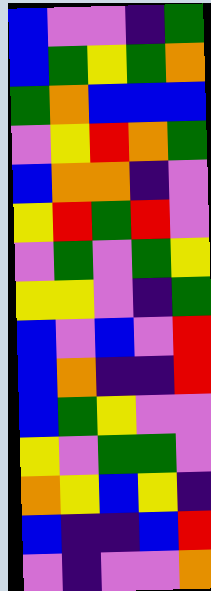[["blue", "violet", "violet", "indigo", "green"], ["blue", "green", "yellow", "green", "orange"], ["green", "orange", "blue", "blue", "blue"], ["violet", "yellow", "red", "orange", "green"], ["blue", "orange", "orange", "indigo", "violet"], ["yellow", "red", "green", "red", "violet"], ["violet", "green", "violet", "green", "yellow"], ["yellow", "yellow", "violet", "indigo", "green"], ["blue", "violet", "blue", "violet", "red"], ["blue", "orange", "indigo", "indigo", "red"], ["blue", "green", "yellow", "violet", "violet"], ["yellow", "violet", "green", "green", "violet"], ["orange", "yellow", "blue", "yellow", "indigo"], ["blue", "indigo", "indigo", "blue", "red"], ["violet", "indigo", "violet", "violet", "orange"]]